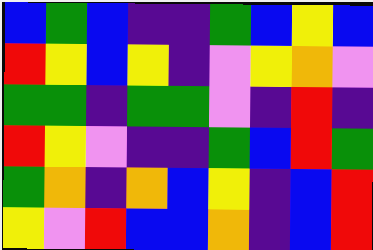[["blue", "green", "blue", "indigo", "indigo", "green", "blue", "yellow", "blue"], ["red", "yellow", "blue", "yellow", "indigo", "violet", "yellow", "orange", "violet"], ["green", "green", "indigo", "green", "green", "violet", "indigo", "red", "indigo"], ["red", "yellow", "violet", "indigo", "indigo", "green", "blue", "red", "green"], ["green", "orange", "indigo", "orange", "blue", "yellow", "indigo", "blue", "red"], ["yellow", "violet", "red", "blue", "blue", "orange", "indigo", "blue", "red"]]